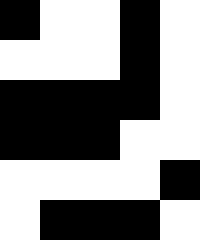[["black", "white", "white", "black", "white"], ["white", "white", "white", "black", "white"], ["black", "black", "black", "black", "white"], ["black", "black", "black", "white", "white"], ["white", "white", "white", "white", "black"], ["white", "black", "black", "black", "white"]]